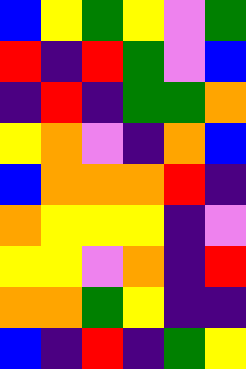[["blue", "yellow", "green", "yellow", "violet", "green"], ["red", "indigo", "red", "green", "violet", "blue"], ["indigo", "red", "indigo", "green", "green", "orange"], ["yellow", "orange", "violet", "indigo", "orange", "blue"], ["blue", "orange", "orange", "orange", "red", "indigo"], ["orange", "yellow", "yellow", "yellow", "indigo", "violet"], ["yellow", "yellow", "violet", "orange", "indigo", "red"], ["orange", "orange", "green", "yellow", "indigo", "indigo"], ["blue", "indigo", "red", "indigo", "green", "yellow"]]